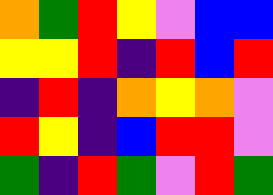[["orange", "green", "red", "yellow", "violet", "blue", "blue"], ["yellow", "yellow", "red", "indigo", "red", "blue", "red"], ["indigo", "red", "indigo", "orange", "yellow", "orange", "violet"], ["red", "yellow", "indigo", "blue", "red", "red", "violet"], ["green", "indigo", "red", "green", "violet", "red", "green"]]